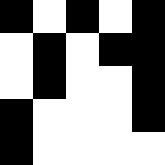[["black", "white", "black", "white", "black"], ["white", "black", "white", "black", "black"], ["white", "black", "white", "white", "black"], ["black", "white", "white", "white", "black"], ["black", "white", "white", "white", "white"]]